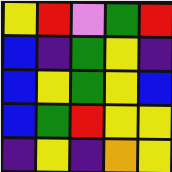[["yellow", "red", "violet", "green", "red"], ["blue", "indigo", "green", "yellow", "indigo"], ["blue", "yellow", "green", "yellow", "blue"], ["blue", "green", "red", "yellow", "yellow"], ["indigo", "yellow", "indigo", "orange", "yellow"]]